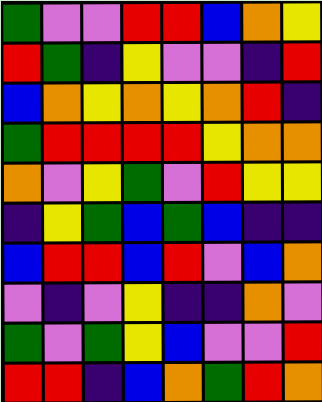[["green", "violet", "violet", "red", "red", "blue", "orange", "yellow"], ["red", "green", "indigo", "yellow", "violet", "violet", "indigo", "red"], ["blue", "orange", "yellow", "orange", "yellow", "orange", "red", "indigo"], ["green", "red", "red", "red", "red", "yellow", "orange", "orange"], ["orange", "violet", "yellow", "green", "violet", "red", "yellow", "yellow"], ["indigo", "yellow", "green", "blue", "green", "blue", "indigo", "indigo"], ["blue", "red", "red", "blue", "red", "violet", "blue", "orange"], ["violet", "indigo", "violet", "yellow", "indigo", "indigo", "orange", "violet"], ["green", "violet", "green", "yellow", "blue", "violet", "violet", "red"], ["red", "red", "indigo", "blue", "orange", "green", "red", "orange"]]